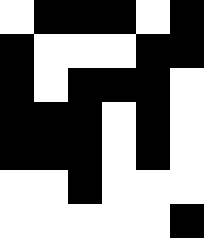[["white", "black", "black", "black", "white", "black"], ["black", "white", "white", "white", "black", "black"], ["black", "white", "black", "black", "black", "white"], ["black", "black", "black", "white", "black", "white"], ["black", "black", "black", "white", "black", "white"], ["white", "white", "black", "white", "white", "white"], ["white", "white", "white", "white", "white", "black"]]